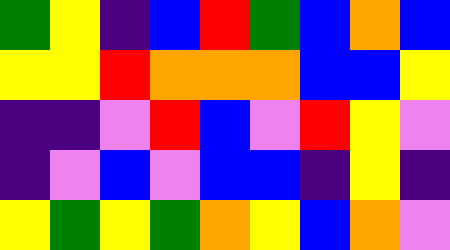[["green", "yellow", "indigo", "blue", "red", "green", "blue", "orange", "blue"], ["yellow", "yellow", "red", "orange", "orange", "orange", "blue", "blue", "yellow"], ["indigo", "indigo", "violet", "red", "blue", "violet", "red", "yellow", "violet"], ["indigo", "violet", "blue", "violet", "blue", "blue", "indigo", "yellow", "indigo"], ["yellow", "green", "yellow", "green", "orange", "yellow", "blue", "orange", "violet"]]